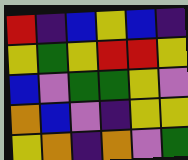[["red", "indigo", "blue", "yellow", "blue", "indigo"], ["yellow", "green", "yellow", "red", "red", "yellow"], ["blue", "violet", "green", "green", "yellow", "violet"], ["orange", "blue", "violet", "indigo", "yellow", "yellow"], ["yellow", "orange", "indigo", "orange", "violet", "green"]]